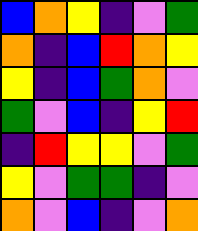[["blue", "orange", "yellow", "indigo", "violet", "green"], ["orange", "indigo", "blue", "red", "orange", "yellow"], ["yellow", "indigo", "blue", "green", "orange", "violet"], ["green", "violet", "blue", "indigo", "yellow", "red"], ["indigo", "red", "yellow", "yellow", "violet", "green"], ["yellow", "violet", "green", "green", "indigo", "violet"], ["orange", "violet", "blue", "indigo", "violet", "orange"]]